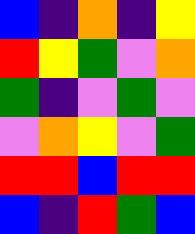[["blue", "indigo", "orange", "indigo", "yellow"], ["red", "yellow", "green", "violet", "orange"], ["green", "indigo", "violet", "green", "violet"], ["violet", "orange", "yellow", "violet", "green"], ["red", "red", "blue", "red", "red"], ["blue", "indigo", "red", "green", "blue"]]